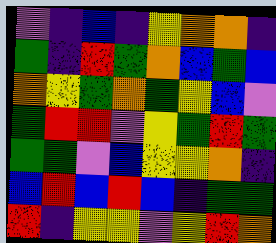[["violet", "indigo", "blue", "indigo", "yellow", "orange", "orange", "indigo"], ["green", "indigo", "red", "green", "orange", "blue", "green", "blue"], ["orange", "yellow", "green", "orange", "green", "yellow", "blue", "violet"], ["green", "red", "red", "violet", "yellow", "green", "red", "green"], ["green", "green", "violet", "blue", "yellow", "yellow", "orange", "indigo"], ["blue", "red", "blue", "red", "blue", "indigo", "green", "green"], ["red", "indigo", "yellow", "yellow", "violet", "yellow", "red", "orange"]]